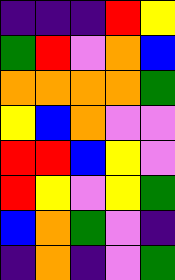[["indigo", "indigo", "indigo", "red", "yellow"], ["green", "red", "violet", "orange", "blue"], ["orange", "orange", "orange", "orange", "green"], ["yellow", "blue", "orange", "violet", "violet"], ["red", "red", "blue", "yellow", "violet"], ["red", "yellow", "violet", "yellow", "green"], ["blue", "orange", "green", "violet", "indigo"], ["indigo", "orange", "indigo", "violet", "green"]]